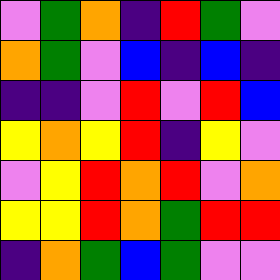[["violet", "green", "orange", "indigo", "red", "green", "violet"], ["orange", "green", "violet", "blue", "indigo", "blue", "indigo"], ["indigo", "indigo", "violet", "red", "violet", "red", "blue"], ["yellow", "orange", "yellow", "red", "indigo", "yellow", "violet"], ["violet", "yellow", "red", "orange", "red", "violet", "orange"], ["yellow", "yellow", "red", "orange", "green", "red", "red"], ["indigo", "orange", "green", "blue", "green", "violet", "violet"]]